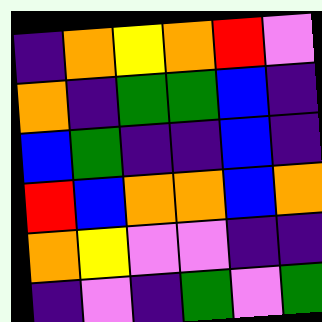[["indigo", "orange", "yellow", "orange", "red", "violet"], ["orange", "indigo", "green", "green", "blue", "indigo"], ["blue", "green", "indigo", "indigo", "blue", "indigo"], ["red", "blue", "orange", "orange", "blue", "orange"], ["orange", "yellow", "violet", "violet", "indigo", "indigo"], ["indigo", "violet", "indigo", "green", "violet", "green"]]